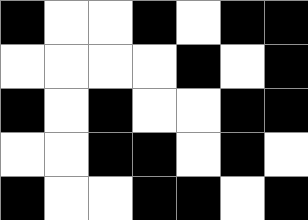[["black", "white", "white", "black", "white", "black", "black"], ["white", "white", "white", "white", "black", "white", "black"], ["black", "white", "black", "white", "white", "black", "black"], ["white", "white", "black", "black", "white", "black", "white"], ["black", "white", "white", "black", "black", "white", "black"]]